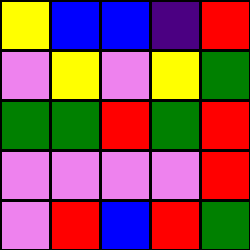[["yellow", "blue", "blue", "indigo", "red"], ["violet", "yellow", "violet", "yellow", "green"], ["green", "green", "red", "green", "red"], ["violet", "violet", "violet", "violet", "red"], ["violet", "red", "blue", "red", "green"]]